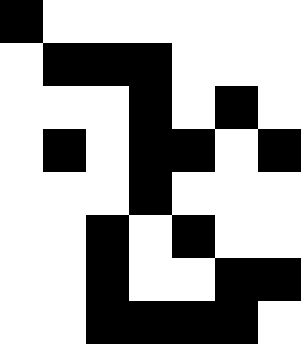[["black", "white", "white", "white", "white", "white", "white"], ["white", "black", "black", "black", "white", "white", "white"], ["white", "white", "white", "black", "white", "black", "white"], ["white", "black", "white", "black", "black", "white", "black"], ["white", "white", "white", "black", "white", "white", "white"], ["white", "white", "black", "white", "black", "white", "white"], ["white", "white", "black", "white", "white", "black", "black"], ["white", "white", "black", "black", "black", "black", "white"]]